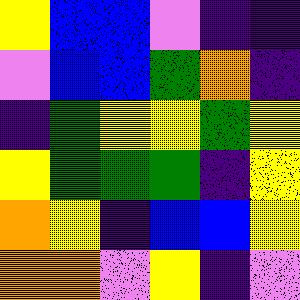[["yellow", "blue", "blue", "violet", "indigo", "indigo"], ["violet", "blue", "blue", "green", "orange", "indigo"], ["indigo", "green", "yellow", "yellow", "green", "yellow"], ["yellow", "green", "green", "green", "indigo", "yellow"], ["orange", "yellow", "indigo", "blue", "blue", "yellow"], ["orange", "orange", "violet", "yellow", "indigo", "violet"]]